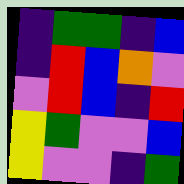[["indigo", "green", "green", "indigo", "blue"], ["indigo", "red", "blue", "orange", "violet"], ["violet", "red", "blue", "indigo", "red"], ["yellow", "green", "violet", "violet", "blue"], ["yellow", "violet", "violet", "indigo", "green"]]